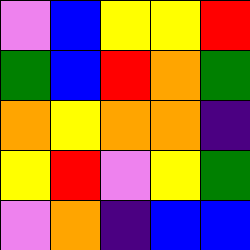[["violet", "blue", "yellow", "yellow", "red"], ["green", "blue", "red", "orange", "green"], ["orange", "yellow", "orange", "orange", "indigo"], ["yellow", "red", "violet", "yellow", "green"], ["violet", "orange", "indigo", "blue", "blue"]]